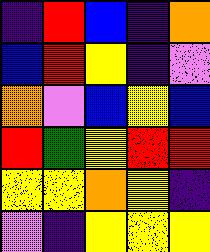[["indigo", "red", "blue", "indigo", "orange"], ["blue", "red", "yellow", "indigo", "violet"], ["orange", "violet", "blue", "yellow", "blue"], ["red", "green", "yellow", "red", "red"], ["yellow", "yellow", "orange", "yellow", "indigo"], ["violet", "indigo", "yellow", "yellow", "yellow"]]